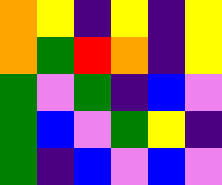[["orange", "yellow", "indigo", "yellow", "indigo", "yellow"], ["orange", "green", "red", "orange", "indigo", "yellow"], ["green", "violet", "green", "indigo", "blue", "violet"], ["green", "blue", "violet", "green", "yellow", "indigo"], ["green", "indigo", "blue", "violet", "blue", "violet"]]